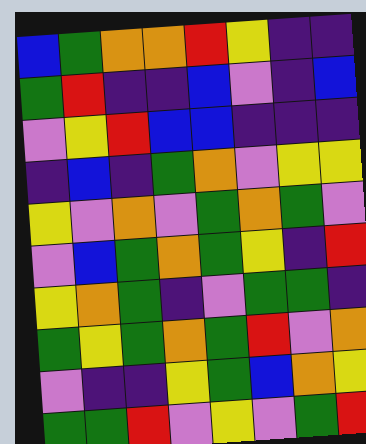[["blue", "green", "orange", "orange", "red", "yellow", "indigo", "indigo"], ["green", "red", "indigo", "indigo", "blue", "violet", "indigo", "blue"], ["violet", "yellow", "red", "blue", "blue", "indigo", "indigo", "indigo"], ["indigo", "blue", "indigo", "green", "orange", "violet", "yellow", "yellow"], ["yellow", "violet", "orange", "violet", "green", "orange", "green", "violet"], ["violet", "blue", "green", "orange", "green", "yellow", "indigo", "red"], ["yellow", "orange", "green", "indigo", "violet", "green", "green", "indigo"], ["green", "yellow", "green", "orange", "green", "red", "violet", "orange"], ["violet", "indigo", "indigo", "yellow", "green", "blue", "orange", "yellow"], ["green", "green", "red", "violet", "yellow", "violet", "green", "red"]]